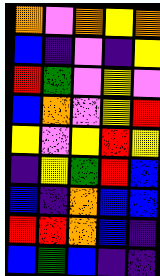[["orange", "violet", "orange", "yellow", "orange"], ["blue", "indigo", "violet", "indigo", "yellow"], ["red", "green", "violet", "yellow", "violet"], ["blue", "orange", "violet", "yellow", "red"], ["yellow", "violet", "yellow", "red", "yellow"], ["indigo", "yellow", "green", "red", "blue"], ["blue", "indigo", "orange", "blue", "blue"], ["red", "red", "orange", "blue", "indigo"], ["blue", "green", "blue", "indigo", "indigo"]]